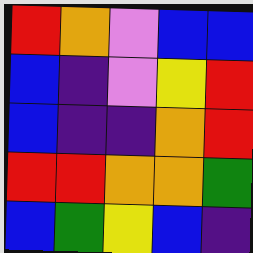[["red", "orange", "violet", "blue", "blue"], ["blue", "indigo", "violet", "yellow", "red"], ["blue", "indigo", "indigo", "orange", "red"], ["red", "red", "orange", "orange", "green"], ["blue", "green", "yellow", "blue", "indigo"]]